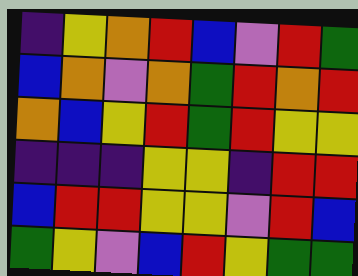[["indigo", "yellow", "orange", "red", "blue", "violet", "red", "green"], ["blue", "orange", "violet", "orange", "green", "red", "orange", "red"], ["orange", "blue", "yellow", "red", "green", "red", "yellow", "yellow"], ["indigo", "indigo", "indigo", "yellow", "yellow", "indigo", "red", "red"], ["blue", "red", "red", "yellow", "yellow", "violet", "red", "blue"], ["green", "yellow", "violet", "blue", "red", "yellow", "green", "green"]]